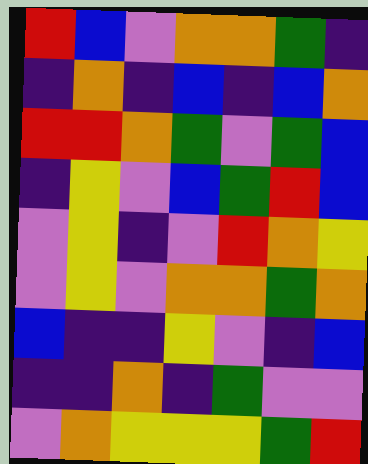[["red", "blue", "violet", "orange", "orange", "green", "indigo"], ["indigo", "orange", "indigo", "blue", "indigo", "blue", "orange"], ["red", "red", "orange", "green", "violet", "green", "blue"], ["indigo", "yellow", "violet", "blue", "green", "red", "blue"], ["violet", "yellow", "indigo", "violet", "red", "orange", "yellow"], ["violet", "yellow", "violet", "orange", "orange", "green", "orange"], ["blue", "indigo", "indigo", "yellow", "violet", "indigo", "blue"], ["indigo", "indigo", "orange", "indigo", "green", "violet", "violet"], ["violet", "orange", "yellow", "yellow", "yellow", "green", "red"]]